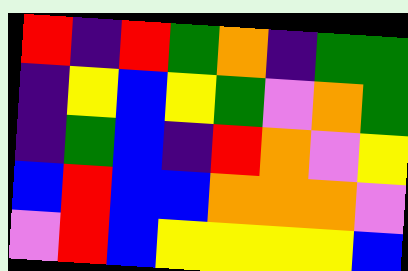[["red", "indigo", "red", "green", "orange", "indigo", "green", "green"], ["indigo", "yellow", "blue", "yellow", "green", "violet", "orange", "green"], ["indigo", "green", "blue", "indigo", "red", "orange", "violet", "yellow"], ["blue", "red", "blue", "blue", "orange", "orange", "orange", "violet"], ["violet", "red", "blue", "yellow", "yellow", "yellow", "yellow", "blue"]]